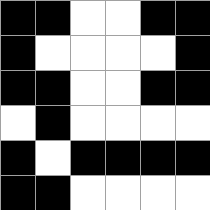[["black", "black", "white", "white", "black", "black"], ["black", "white", "white", "white", "white", "black"], ["black", "black", "white", "white", "black", "black"], ["white", "black", "white", "white", "white", "white"], ["black", "white", "black", "black", "black", "black"], ["black", "black", "white", "white", "white", "white"]]